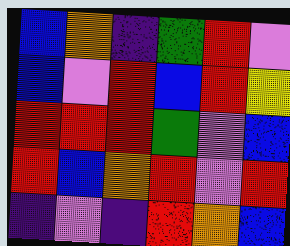[["blue", "orange", "indigo", "green", "red", "violet"], ["blue", "violet", "red", "blue", "red", "yellow"], ["red", "red", "red", "green", "violet", "blue"], ["red", "blue", "orange", "red", "violet", "red"], ["indigo", "violet", "indigo", "red", "orange", "blue"]]